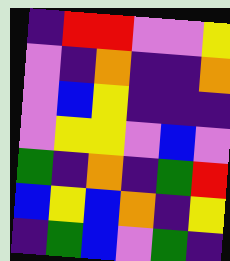[["indigo", "red", "red", "violet", "violet", "yellow"], ["violet", "indigo", "orange", "indigo", "indigo", "orange"], ["violet", "blue", "yellow", "indigo", "indigo", "indigo"], ["violet", "yellow", "yellow", "violet", "blue", "violet"], ["green", "indigo", "orange", "indigo", "green", "red"], ["blue", "yellow", "blue", "orange", "indigo", "yellow"], ["indigo", "green", "blue", "violet", "green", "indigo"]]